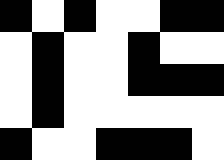[["black", "white", "black", "white", "white", "black", "black"], ["white", "black", "white", "white", "black", "white", "white"], ["white", "black", "white", "white", "black", "black", "black"], ["white", "black", "white", "white", "white", "white", "white"], ["black", "white", "white", "black", "black", "black", "white"]]